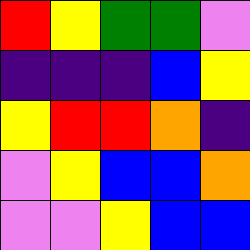[["red", "yellow", "green", "green", "violet"], ["indigo", "indigo", "indigo", "blue", "yellow"], ["yellow", "red", "red", "orange", "indigo"], ["violet", "yellow", "blue", "blue", "orange"], ["violet", "violet", "yellow", "blue", "blue"]]